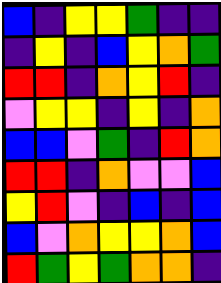[["blue", "indigo", "yellow", "yellow", "green", "indigo", "indigo"], ["indigo", "yellow", "indigo", "blue", "yellow", "orange", "green"], ["red", "red", "indigo", "orange", "yellow", "red", "indigo"], ["violet", "yellow", "yellow", "indigo", "yellow", "indigo", "orange"], ["blue", "blue", "violet", "green", "indigo", "red", "orange"], ["red", "red", "indigo", "orange", "violet", "violet", "blue"], ["yellow", "red", "violet", "indigo", "blue", "indigo", "blue"], ["blue", "violet", "orange", "yellow", "yellow", "orange", "blue"], ["red", "green", "yellow", "green", "orange", "orange", "indigo"]]